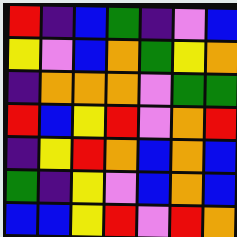[["red", "indigo", "blue", "green", "indigo", "violet", "blue"], ["yellow", "violet", "blue", "orange", "green", "yellow", "orange"], ["indigo", "orange", "orange", "orange", "violet", "green", "green"], ["red", "blue", "yellow", "red", "violet", "orange", "red"], ["indigo", "yellow", "red", "orange", "blue", "orange", "blue"], ["green", "indigo", "yellow", "violet", "blue", "orange", "blue"], ["blue", "blue", "yellow", "red", "violet", "red", "orange"]]